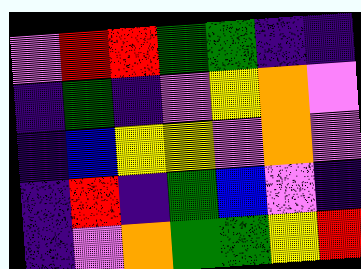[["violet", "red", "red", "green", "green", "indigo", "indigo"], ["indigo", "green", "indigo", "violet", "yellow", "orange", "violet"], ["indigo", "blue", "yellow", "yellow", "violet", "orange", "violet"], ["indigo", "red", "indigo", "green", "blue", "violet", "indigo"], ["indigo", "violet", "orange", "green", "green", "yellow", "red"]]